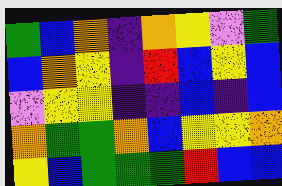[["green", "blue", "orange", "indigo", "orange", "yellow", "violet", "green"], ["blue", "orange", "yellow", "indigo", "red", "blue", "yellow", "blue"], ["violet", "yellow", "yellow", "indigo", "indigo", "blue", "indigo", "blue"], ["orange", "green", "green", "orange", "blue", "yellow", "yellow", "orange"], ["yellow", "blue", "green", "green", "green", "red", "blue", "blue"]]